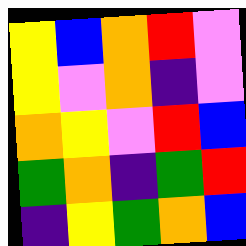[["yellow", "blue", "orange", "red", "violet"], ["yellow", "violet", "orange", "indigo", "violet"], ["orange", "yellow", "violet", "red", "blue"], ["green", "orange", "indigo", "green", "red"], ["indigo", "yellow", "green", "orange", "blue"]]